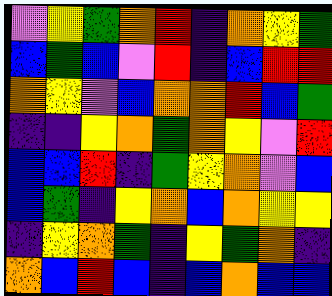[["violet", "yellow", "green", "orange", "red", "indigo", "orange", "yellow", "green"], ["blue", "green", "blue", "violet", "red", "indigo", "blue", "red", "red"], ["orange", "yellow", "violet", "blue", "orange", "orange", "red", "blue", "green"], ["indigo", "indigo", "yellow", "orange", "green", "orange", "yellow", "violet", "red"], ["blue", "blue", "red", "indigo", "green", "yellow", "orange", "violet", "blue"], ["blue", "green", "indigo", "yellow", "orange", "blue", "orange", "yellow", "yellow"], ["indigo", "yellow", "orange", "green", "indigo", "yellow", "green", "orange", "indigo"], ["orange", "blue", "red", "blue", "indigo", "blue", "orange", "blue", "blue"]]